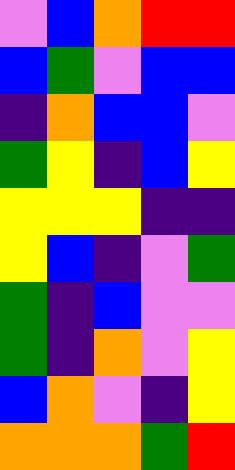[["violet", "blue", "orange", "red", "red"], ["blue", "green", "violet", "blue", "blue"], ["indigo", "orange", "blue", "blue", "violet"], ["green", "yellow", "indigo", "blue", "yellow"], ["yellow", "yellow", "yellow", "indigo", "indigo"], ["yellow", "blue", "indigo", "violet", "green"], ["green", "indigo", "blue", "violet", "violet"], ["green", "indigo", "orange", "violet", "yellow"], ["blue", "orange", "violet", "indigo", "yellow"], ["orange", "orange", "orange", "green", "red"]]